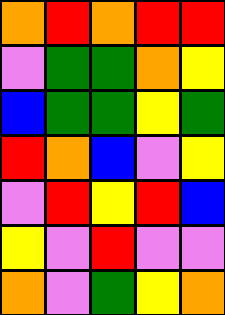[["orange", "red", "orange", "red", "red"], ["violet", "green", "green", "orange", "yellow"], ["blue", "green", "green", "yellow", "green"], ["red", "orange", "blue", "violet", "yellow"], ["violet", "red", "yellow", "red", "blue"], ["yellow", "violet", "red", "violet", "violet"], ["orange", "violet", "green", "yellow", "orange"]]